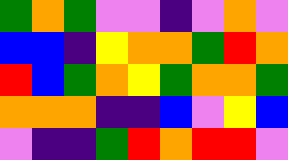[["green", "orange", "green", "violet", "violet", "indigo", "violet", "orange", "violet"], ["blue", "blue", "indigo", "yellow", "orange", "orange", "green", "red", "orange"], ["red", "blue", "green", "orange", "yellow", "green", "orange", "orange", "green"], ["orange", "orange", "orange", "indigo", "indigo", "blue", "violet", "yellow", "blue"], ["violet", "indigo", "indigo", "green", "red", "orange", "red", "red", "violet"]]